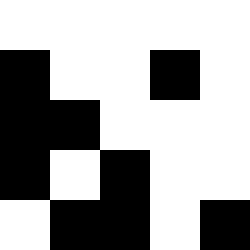[["white", "white", "white", "white", "white"], ["black", "white", "white", "black", "white"], ["black", "black", "white", "white", "white"], ["black", "white", "black", "white", "white"], ["white", "black", "black", "white", "black"]]